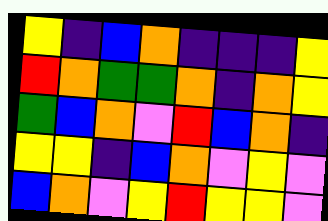[["yellow", "indigo", "blue", "orange", "indigo", "indigo", "indigo", "yellow"], ["red", "orange", "green", "green", "orange", "indigo", "orange", "yellow"], ["green", "blue", "orange", "violet", "red", "blue", "orange", "indigo"], ["yellow", "yellow", "indigo", "blue", "orange", "violet", "yellow", "violet"], ["blue", "orange", "violet", "yellow", "red", "yellow", "yellow", "violet"]]